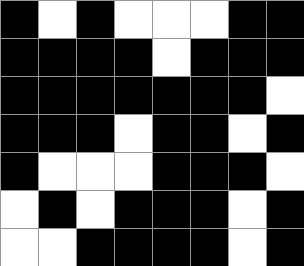[["black", "white", "black", "white", "white", "white", "black", "black"], ["black", "black", "black", "black", "white", "black", "black", "black"], ["black", "black", "black", "black", "black", "black", "black", "white"], ["black", "black", "black", "white", "black", "black", "white", "black"], ["black", "white", "white", "white", "black", "black", "black", "white"], ["white", "black", "white", "black", "black", "black", "white", "black"], ["white", "white", "black", "black", "black", "black", "white", "black"]]